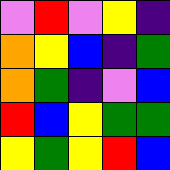[["violet", "red", "violet", "yellow", "indigo"], ["orange", "yellow", "blue", "indigo", "green"], ["orange", "green", "indigo", "violet", "blue"], ["red", "blue", "yellow", "green", "green"], ["yellow", "green", "yellow", "red", "blue"]]